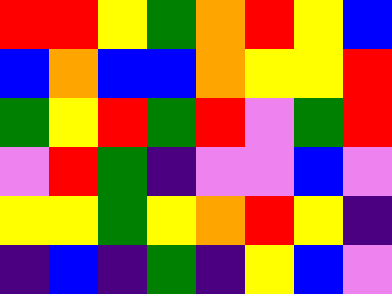[["red", "red", "yellow", "green", "orange", "red", "yellow", "blue"], ["blue", "orange", "blue", "blue", "orange", "yellow", "yellow", "red"], ["green", "yellow", "red", "green", "red", "violet", "green", "red"], ["violet", "red", "green", "indigo", "violet", "violet", "blue", "violet"], ["yellow", "yellow", "green", "yellow", "orange", "red", "yellow", "indigo"], ["indigo", "blue", "indigo", "green", "indigo", "yellow", "blue", "violet"]]